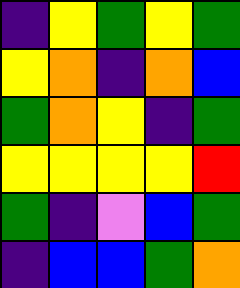[["indigo", "yellow", "green", "yellow", "green"], ["yellow", "orange", "indigo", "orange", "blue"], ["green", "orange", "yellow", "indigo", "green"], ["yellow", "yellow", "yellow", "yellow", "red"], ["green", "indigo", "violet", "blue", "green"], ["indigo", "blue", "blue", "green", "orange"]]